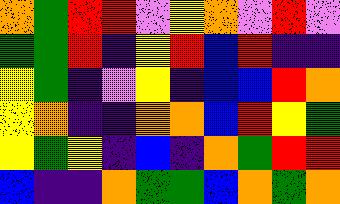[["orange", "green", "red", "red", "violet", "yellow", "orange", "violet", "red", "violet"], ["green", "green", "red", "indigo", "yellow", "red", "blue", "red", "indigo", "indigo"], ["yellow", "green", "indigo", "violet", "yellow", "indigo", "blue", "blue", "red", "orange"], ["yellow", "orange", "indigo", "indigo", "orange", "orange", "blue", "red", "yellow", "green"], ["yellow", "green", "yellow", "indigo", "blue", "indigo", "orange", "green", "red", "red"], ["blue", "indigo", "indigo", "orange", "green", "green", "blue", "orange", "green", "orange"]]